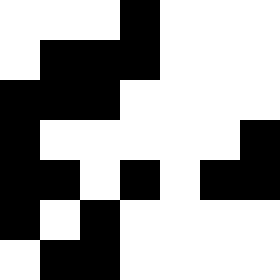[["white", "white", "white", "black", "white", "white", "white"], ["white", "black", "black", "black", "white", "white", "white"], ["black", "black", "black", "white", "white", "white", "white"], ["black", "white", "white", "white", "white", "white", "black"], ["black", "black", "white", "black", "white", "black", "black"], ["black", "white", "black", "white", "white", "white", "white"], ["white", "black", "black", "white", "white", "white", "white"]]